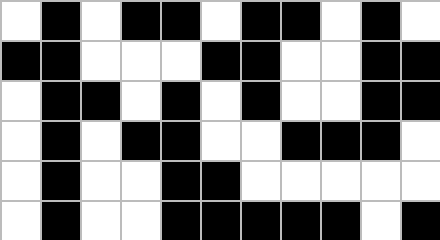[["white", "black", "white", "black", "black", "white", "black", "black", "white", "black", "white"], ["black", "black", "white", "white", "white", "black", "black", "white", "white", "black", "black"], ["white", "black", "black", "white", "black", "white", "black", "white", "white", "black", "black"], ["white", "black", "white", "black", "black", "white", "white", "black", "black", "black", "white"], ["white", "black", "white", "white", "black", "black", "white", "white", "white", "white", "white"], ["white", "black", "white", "white", "black", "black", "black", "black", "black", "white", "black"]]